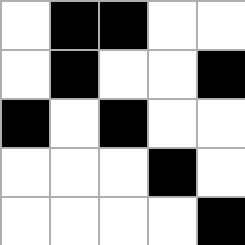[["white", "black", "black", "white", "white"], ["white", "black", "white", "white", "black"], ["black", "white", "black", "white", "white"], ["white", "white", "white", "black", "white"], ["white", "white", "white", "white", "black"]]